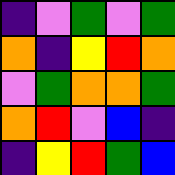[["indigo", "violet", "green", "violet", "green"], ["orange", "indigo", "yellow", "red", "orange"], ["violet", "green", "orange", "orange", "green"], ["orange", "red", "violet", "blue", "indigo"], ["indigo", "yellow", "red", "green", "blue"]]